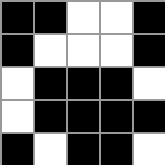[["black", "black", "white", "white", "black"], ["black", "white", "white", "white", "black"], ["white", "black", "black", "black", "white"], ["white", "black", "black", "black", "black"], ["black", "white", "black", "black", "white"]]